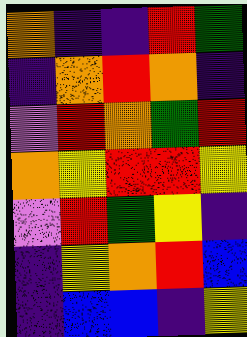[["orange", "indigo", "indigo", "red", "green"], ["indigo", "orange", "red", "orange", "indigo"], ["violet", "red", "orange", "green", "red"], ["orange", "yellow", "red", "red", "yellow"], ["violet", "red", "green", "yellow", "indigo"], ["indigo", "yellow", "orange", "red", "blue"], ["indigo", "blue", "blue", "indigo", "yellow"]]